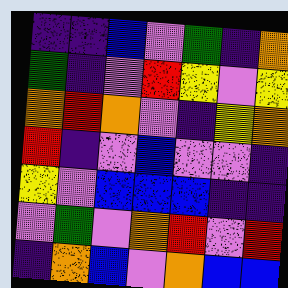[["indigo", "indigo", "blue", "violet", "green", "indigo", "orange"], ["green", "indigo", "violet", "red", "yellow", "violet", "yellow"], ["orange", "red", "orange", "violet", "indigo", "yellow", "orange"], ["red", "indigo", "violet", "blue", "violet", "violet", "indigo"], ["yellow", "violet", "blue", "blue", "blue", "indigo", "indigo"], ["violet", "green", "violet", "orange", "red", "violet", "red"], ["indigo", "orange", "blue", "violet", "orange", "blue", "blue"]]